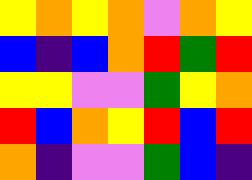[["yellow", "orange", "yellow", "orange", "violet", "orange", "yellow"], ["blue", "indigo", "blue", "orange", "red", "green", "red"], ["yellow", "yellow", "violet", "violet", "green", "yellow", "orange"], ["red", "blue", "orange", "yellow", "red", "blue", "red"], ["orange", "indigo", "violet", "violet", "green", "blue", "indigo"]]